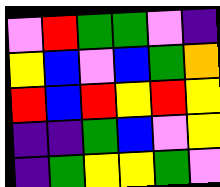[["violet", "red", "green", "green", "violet", "indigo"], ["yellow", "blue", "violet", "blue", "green", "orange"], ["red", "blue", "red", "yellow", "red", "yellow"], ["indigo", "indigo", "green", "blue", "violet", "yellow"], ["indigo", "green", "yellow", "yellow", "green", "violet"]]